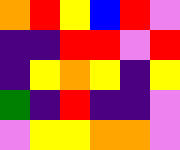[["orange", "red", "yellow", "blue", "red", "violet"], ["indigo", "indigo", "red", "red", "violet", "red"], ["indigo", "yellow", "orange", "yellow", "indigo", "yellow"], ["green", "indigo", "red", "indigo", "indigo", "violet"], ["violet", "yellow", "yellow", "orange", "orange", "violet"]]